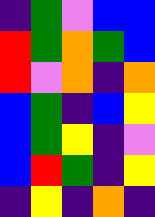[["indigo", "green", "violet", "blue", "blue"], ["red", "green", "orange", "green", "blue"], ["red", "violet", "orange", "indigo", "orange"], ["blue", "green", "indigo", "blue", "yellow"], ["blue", "green", "yellow", "indigo", "violet"], ["blue", "red", "green", "indigo", "yellow"], ["indigo", "yellow", "indigo", "orange", "indigo"]]